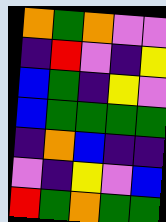[["orange", "green", "orange", "violet", "violet"], ["indigo", "red", "violet", "indigo", "yellow"], ["blue", "green", "indigo", "yellow", "violet"], ["blue", "green", "green", "green", "green"], ["indigo", "orange", "blue", "indigo", "indigo"], ["violet", "indigo", "yellow", "violet", "blue"], ["red", "green", "orange", "green", "green"]]